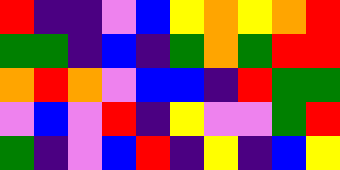[["red", "indigo", "indigo", "violet", "blue", "yellow", "orange", "yellow", "orange", "red"], ["green", "green", "indigo", "blue", "indigo", "green", "orange", "green", "red", "red"], ["orange", "red", "orange", "violet", "blue", "blue", "indigo", "red", "green", "green"], ["violet", "blue", "violet", "red", "indigo", "yellow", "violet", "violet", "green", "red"], ["green", "indigo", "violet", "blue", "red", "indigo", "yellow", "indigo", "blue", "yellow"]]